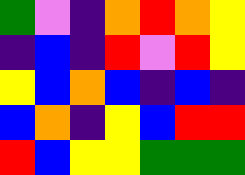[["green", "violet", "indigo", "orange", "red", "orange", "yellow"], ["indigo", "blue", "indigo", "red", "violet", "red", "yellow"], ["yellow", "blue", "orange", "blue", "indigo", "blue", "indigo"], ["blue", "orange", "indigo", "yellow", "blue", "red", "red"], ["red", "blue", "yellow", "yellow", "green", "green", "green"]]